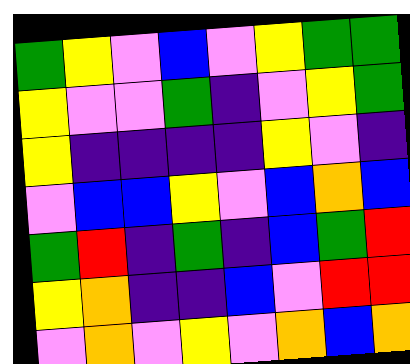[["green", "yellow", "violet", "blue", "violet", "yellow", "green", "green"], ["yellow", "violet", "violet", "green", "indigo", "violet", "yellow", "green"], ["yellow", "indigo", "indigo", "indigo", "indigo", "yellow", "violet", "indigo"], ["violet", "blue", "blue", "yellow", "violet", "blue", "orange", "blue"], ["green", "red", "indigo", "green", "indigo", "blue", "green", "red"], ["yellow", "orange", "indigo", "indigo", "blue", "violet", "red", "red"], ["violet", "orange", "violet", "yellow", "violet", "orange", "blue", "orange"]]